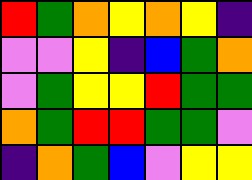[["red", "green", "orange", "yellow", "orange", "yellow", "indigo"], ["violet", "violet", "yellow", "indigo", "blue", "green", "orange"], ["violet", "green", "yellow", "yellow", "red", "green", "green"], ["orange", "green", "red", "red", "green", "green", "violet"], ["indigo", "orange", "green", "blue", "violet", "yellow", "yellow"]]